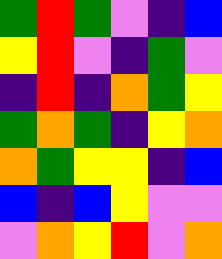[["green", "red", "green", "violet", "indigo", "blue"], ["yellow", "red", "violet", "indigo", "green", "violet"], ["indigo", "red", "indigo", "orange", "green", "yellow"], ["green", "orange", "green", "indigo", "yellow", "orange"], ["orange", "green", "yellow", "yellow", "indigo", "blue"], ["blue", "indigo", "blue", "yellow", "violet", "violet"], ["violet", "orange", "yellow", "red", "violet", "orange"]]